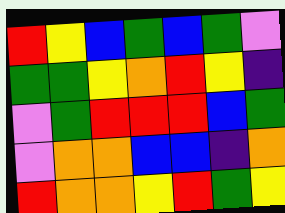[["red", "yellow", "blue", "green", "blue", "green", "violet"], ["green", "green", "yellow", "orange", "red", "yellow", "indigo"], ["violet", "green", "red", "red", "red", "blue", "green"], ["violet", "orange", "orange", "blue", "blue", "indigo", "orange"], ["red", "orange", "orange", "yellow", "red", "green", "yellow"]]